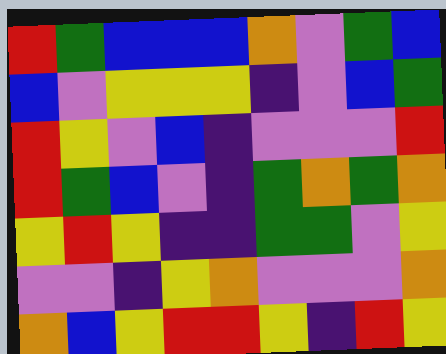[["red", "green", "blue", "blue", "blue", "orange", "violet", "green", "blue"], ["blue", "violet", "yellow", "yellow", "yellow", "indigo", "violet", "blue", "green"], ["red", "yellow", "violet", "blue", "indigo", "violet", "violet", "violet", "red"], ["red", "green", "blue", "violet", "indigo", "green", "orange", "green", "orange"], ["yellow", "red", "yellow", "indigo", "indigo", "green", "green", "violet", "yellow"], ["violet", "violet", "indigo", "yellow", "orange", "violet", "violet", "violet", "orange"], ["orange", "blue", "yellow", "red", "red", "yellow", "indigo", "red", "yellow"]]